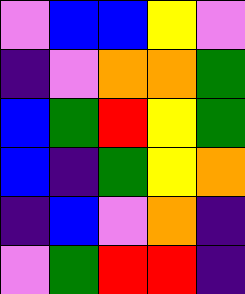[["violet", "blue", "blue", "yellow", "violet"], ["indigo", "violet", "orange", "orange", "green"], ["blue", "green", "red", "yellow", "green"], ["blue", "indigo", "green", "yellow", "orange"], ["indigo", "blue", "violet", "orange", "indigo"], ["violet", "green", "red", "red", "indigo"]]